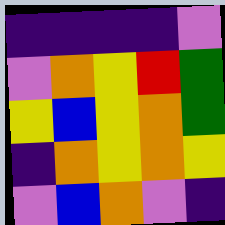[["indigo", "indigo", "indigo", "indigo", "violet"], ["violet", "orange", "yellow", "red", "green"], ["yellow", "blue", "yellow", "orange", "green"], ["indigo", "orange", "yellow", "orange", "yellow"], ["violet", "blue", "orange", "violet", "indigo"]]